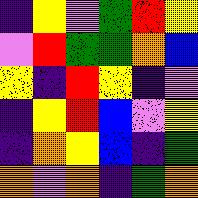[["indigo", "yellow", "violet", "green", "red", "yellow"], ["violet", "red", "green", "green", "orange", "blue"], ["yellow", "indigo", "red", "yellow", "indigo", "violet"], ["indigo", "yellow", "red", "blue", "violet", "yellow"], ["indigo", "orange", "yellow", "blue", "indigo", "green"], ["orange", "violet", "orange", "indigo", "green", "orange"]]